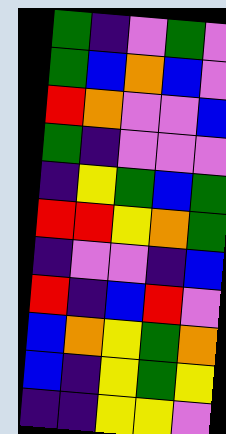[["green", "indigo", "violet", "green", "violet"], ["green", "blue", "orange", "blue", "violet"], ["red", "orange", "violet", "violet", "blue"], ["green", "indigo", "violet", "violet", "violet"], ["indigo", "yellow", "green", "blue", "green"], ["red", "red", "yellow", "orange", "green"], ["indigo", "violet", "violet", "indigo", "blue"], ["red", "indigo", "blue", "red", "violet"], ["blue", "orange", "yellow", "green", "orange"], ["blue", "indigo", "yellow", "green", "yellow"], ["indigo", "indigo", "yellow", "yellow", "violet"]]